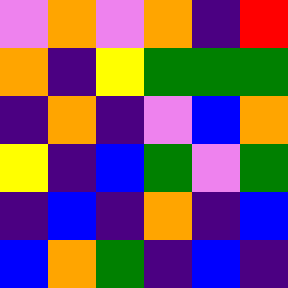[["violet", "orange", "violet", "orange", "indigo", "red"], ["orange", "indigo", "yellow", "green", "green", "green"], ["indigo", "orange", "indigo", "violet", "blue", "orange"], ["yellow", "indigo", "blue", "green", "violet", "green"], ["indigo", "blue", "indigo", "orange", "indigo", "blue"], ["blue", "orange", "green", "indigo", "blue", "indigo"]]